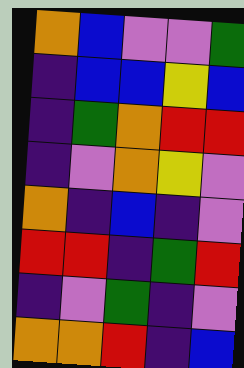[["orange", "blue", "violet", "violet", "green"], ["indigo", "blue", "blue", "yellow", "blue"], ["indigo", "green", "orange", "red", "red"], ["indigo", "violet", "orange", "yellow", "violet"], ["orange", "indigo", "blue", "indigo", "violet"], ["red", "red", "indigo", "green", "red"], ["indigo", "violet", "green", "indigo", "violet"], ["orange", "orange", "red", "indigo", "blue"]]